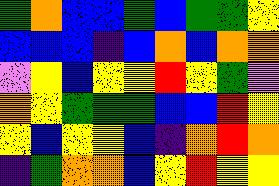[["green", "orange", "blue", "blue", "green", "blue", "green", "green", "yellow"], ["blue", "blue", "blue", "indigo", "blue", "orange", "blue", "orange", "orange"], ["violet", "yellow", "blue", "yellow", "yellow", "red", "yellow", "green", "violet"], ["orange", "yellow", "green", "green", "green", "blue", "blue", "red", "yellow"], ["yellow", "blue", "yellow", "yellow", "blue", "indigo", "orange", "red", "orange"], ["indigo", "green", "orange", "orange", "blue", "yellow", "red", "yellow", "yellow"]]